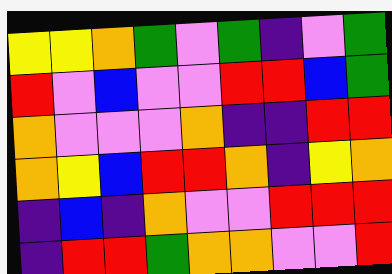[["yellow", "yellow", "orange", "green", "violet", "green", "indigo", "violet", "green"], ["red", "violet", "blue", "violet", "violet", "red", "red", "blue", "green"], ["orange", "violet", "violet", "violet", "orange", "indigo", "indigo", "red", "red"], ["orange", "yellow", "blue", "red", "red", "orange", "indigo", "yellow", "orange"], ["indigo", "blue", "indigo", "orange", "violet", "violet", "red", "red", "red"], ["indigo", "red", "red", "green", "orange", "orange", "violet", "violet", "red"]]